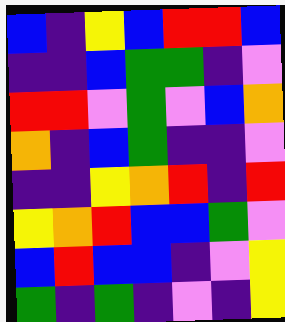[["blue", "indigo", "yellow", "blue", "red", "red", "blue"], ["indigo", "indigo", "blue", "green", "green", "indigo", "violet"], ["red", "red", "violet", "green", "violet", "blue", "orange"], ["orange", "indigo", "blue", "green", "indigo", "indigo", "violet"], ["indigo", "indigo", "yellow", "orange", "red", "indigo", "red"], ["yellow", "orange", "red", "blue", "blue", "green", "violet"], ["blue", "red", "blue", "blue", "indigo", "violet", "yellow"], ["green", "indigo", "green", "indigo", "violet", "indigo", "yellow"]]